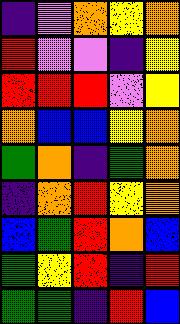[["indigo", "violet", "orange", "yellow", "orange"], ["red", "violet", "violet", "indigo", "yellow"], ["red", "red", "red", "violet", "yellow"], ["orange", "blue", "blue", "yellow", "orange"], ["green", "orange", "indigo", "green", "orange"], ["indigo", "orange", "red", "yellow", "orange"], ["blue", "green", "red", "orange", "blue"], ["green", "yellow", "red", "indigo", "red"], ["green", "green", "indigo", "red", "blue"]]